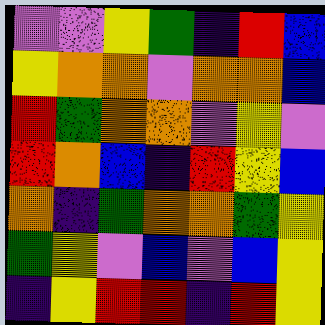[["violet", "violet", "yellow", "green", "indigo", "red", "blue"], ["yellow", "orange", "orange", "violet", "orange", "orange", "blue"], ["red", "green", "orange", "orange", "violet", "yellow", "violet"], ["red", "orange", "blue", "indigo", "red", "yellow", "blue"], ["orange", "indigo", "green", "orange", "orange", "green", "yellow"], ["green", "yellow", "violet", "blue", "violet", "blue", "yellow"], ["indigo", "yellow", "red", "red", "indigo", "red", "yellow"]]